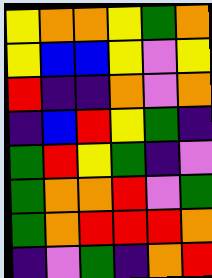[["yellow", "orange", "orange", "yellow", "green", "orange"], ["yellow", "blue", "blue", "yellow", "violet", "yellow"], ["red", "indigo", "indigo", "orange", "violet", "orange"], ["indigo", "blue", "red", "yellow", "green", "indigo"], ["green", "red", "yellow", "green", "indigo", "violet"], ["green", "orange", "orange", "red", "violet", "green"], ["green", "orange", "red", "red", "red", "orange"], ["indigo", "violet", "green", "indigo", "orange", "red"]]